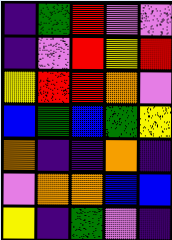[["indigo", "green", "red", "violet", "violet"], ["indigo", "violet", "red", "yellow", "red"], ["yellow", "red", "red", "orange", "violet"], ["blue", "green", "blue", "green", "yellow"], ["orange", "indigo", "indigo", "orange", "indigo"], ["violet", "orange", "orange", "blue", "blue"], ["yellow", "indigo", "green", "violet", "indigo"]]